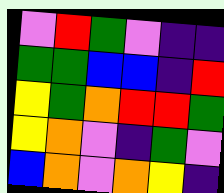[["violet", "red", "green", "violet", "indigo", "indigo"], ["green", "green", "blue", "blue", "indigo", "red"], ["yellow", "green", "orange", "red", "red", "green"], ["yellow", "orange", "violet", "indigo", "green", "violet"], ["blue", "orange", "violet", "orange", "yellow", "indigo"]]